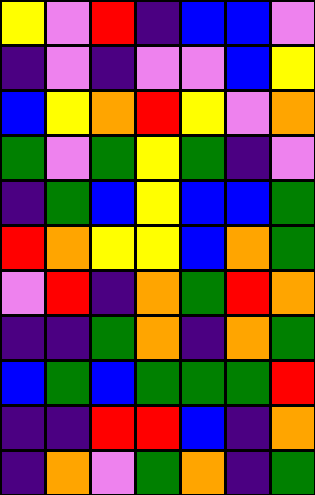[["yellow", "violet", "red", "indigo", "blue", "blue", "violet"], ["indigo", "violet", "indigo", "violet", "violet", "blue", "yellow"], ["blue", "yellow", "orange", "red", "yellow", "violet", "orange"], ["green", "violet", "green", "yellow", "green", "indigo", "violet"], ["indigo", "green", "blue", "yellow", "blue", "blue", "green"], ["red", "orange", "yellow", "yellow", "blue", "orange", "green"], ["violet", "red", "indigo", "orange", "green", "red", "orange"], ["indigo", "indigo", "green", "orange", "indigo", "orange", "green"], ["blue", "green", "blue", "green", "green", "green", "red"], ["indigo", "indigo", "red", "red", "blue", "indigo", "orange"], ["indigo", "orange", "violet", "green", "orange", "indigo", "green"]]